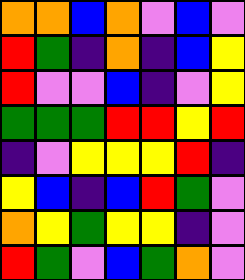[["orange", "orange", "blue", "orange", "violet", "blue", "violet"], ["red", "green", "indigo", "orange", "indigo", "blue", "yellow"], ["red", "violet", "violet", "blue", "indigo", "violet", "yellow"], ["green", "green", "green", "red", "red", "yellow", "red"], ["indigo", "violet", "yellow", "yellow", "yellow", "red", "indigo"], ["yellow", "blue", "indigo", "blue", "red", "green", "violet"], ["orange", "yellow", "green", "yellow", "yellow", "indigo", "violet"], ["red", "green", "violet", "blue", "green", "orange", "violet"]]